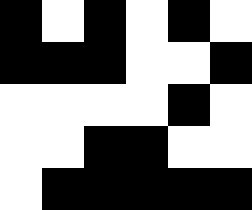[["black", "white", "black", "white", "black", "white"], ["black", "black", "black", "white", "white", "black"], ["white", "white", "white", "white", "black", "white"], ["white", "white", "black", "black", "white", "white"], ["white", "black", "black", "black", "black", "black"]]